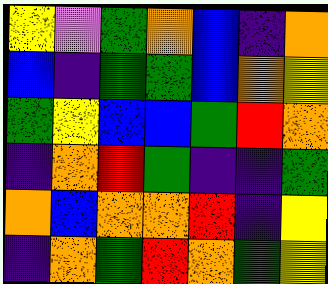[["yellow", "violet", "green", "orange", "blue", "indigo", "orange"], ["blue", "indigo", "green", "green", "blue", "orange", "yellow"], ["green", "yellow", "blue", "blue", "green", "red", "orange"], ["indigo", "orange", "red", "green", "indigo", "indigo", "green"], ["orange", "blue", "orange", "orange", "red", "indigo", "yellow"], ["indigo", "orange", "green", "red", "orange", "green", "yellow"]]